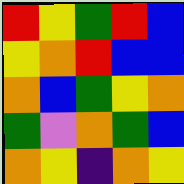[["red", "yellow", "green", "red", "blue"], ["yellow", "orange", "red", "blue", "blue"], ["orange", "blue", "green", "yellow", "orange"], ["green", "violet", "orange", "green", "blue"], ["orange", "yellow", "indigo", "orange", "yellow"]]